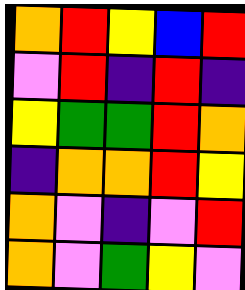[["orange", "red", "yellow", "blue", "red"], ["violet", "red", "indigo", "red", "indigo"], ["yellow", "green", "green", "red", "orange"], ["indigo", "orange", "orange", "red", "yellow"], ["orange", "violet", "indigo", "violet", "red"], ["orange", "violet", "green", "yellow", "violet"]]